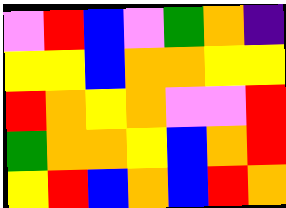[["violet", "red", "blue", "violet", "green", "orange", "indigo"], ["yellow", "yellow", "blue", "orange", "orange", "yellow", "yellow"], ["red", "orange", "yellow", "orange", "violet", "violet", "red"], ["green", "orange", "orange", "yellow", "blue", "orange", "red"], ["yellow", "red", "blue", "orange", "blue", "red", "orange"]]